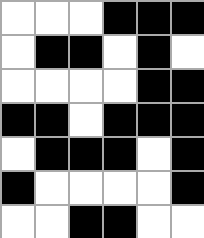[["white", "white", "white", "black", "black", "black"], ["white", "black", "black", "white", "black", "white"], ["white", "white", "white", "white", "black", "black"], ["black", "black", "white", "black", "black", "black"], ["white", "black", "black", "black", "white", "black"], ["black", "white", "white", "white", "white", "black"], ["white", "white", "black", "black", "white", "white"]]